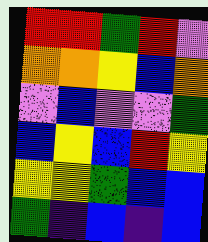[["red", "red", "green", "red", "violet"], ["orange", "orange", "yellow", "blue", "orange"], ["violet", "blue", "violet", "violet", "green"], ["blue", "yellow", "blue", "red", "yellow"], ["yellow", "yellow", "green", "blue", "blue"], ["green", "indigo", "blue", "indigo", "blue"]]